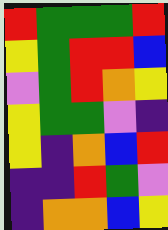[["red", "green", "green", "green", "red"], ["yellow", "green", "red", "red", "blue"], ["violet", "green", "red", "orange", "yellow"], ["yellow", "green", "green", "violet", "indigo"], ["yellow", "indigo", "orange", "blue", "red"], ["indigo", "indigo", "red", "green", "violet"], ["indigo", "orange", "orange", "blue", "yellow"]]